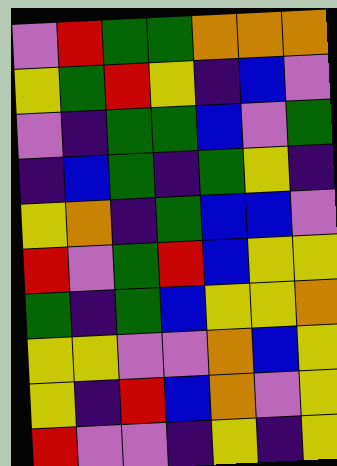[["violet", "red", "green", "green", "orange", "orange", "orange"], ["yellow", "green", "red", "yellow", "indigo", "blue", "violet"], ["violet", "indigo", "green", "green", "blue", "violet", "green"], ["indigo", "blue", "green", "indigo", "green", "yellow", "indigo"], ["yellow", "orange", "indigo", "green", "blue", "blue", "violet"], ["red", "violet", "green", "red", "blue", "yellow", "yellow"], ["green", "indigo", "green", "blue", "yellow", "yellow", "orange"], ["yellow", "yellow", "violet", "violet", "orange", "blue", "yellow"], ["yellow", "indigo", "red", "blue", "orange", "violet", "yellow"], ["red", "violet", "violet", "indigo", "yellow", "indigo", "yellow"]]